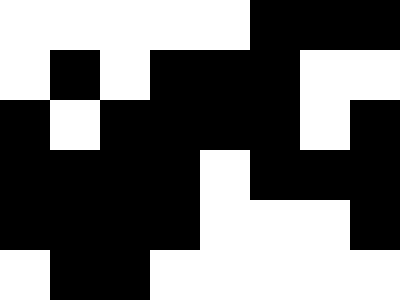[["white", "white", "white", "white", "white", "black", "black", "black"], ["white", "black", "white", "black", "black", "black", "white", "white"], ["black", "white", "black", "black", "black", "black", "white", "black"], ["black", "black", "black", "black", "white", "black", "black", "black"], ["black", "black", "black", "black", "white", "white", "white", "black"], ["white", "black", "black", "white", "white", "white", "white", "white"]]